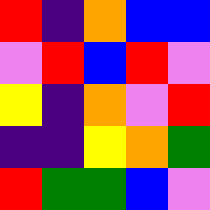[["red", "indigo", "orange", "blue", "blue"], ["violet", "red", "blue", "red", "violet"], ["yellow", "indigo", "orange", "violet", "red"], ["indigo", "indigo", "yellow", "orange", "green"], ["red", "green", "green", "blue", "violet"]]